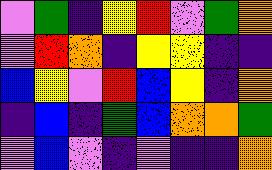[["violet", "green", "indigo", "yellow", "red", "violet", "green", "orange"], ["violet", "red", "orange", "indigo", "yellow", "yellow", "indigo", "indigo"], ["blue", "yellow", "violet", "red", "blue", "yellow", "indigo", "orange"], ["indigo", "blue", "indigo", "green", "blue", "orange", "orange", "green"], ["violet", "blue", "violet", "indigo", "violet", "indigo", "indigo", "orange"]]